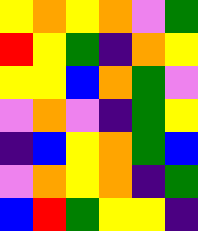[["yellow", "orange", "yellow", "orange", "violet", "green"], ["red", "yellow", "green", "indigo", "orange", "yellow"], ["yellow", "yellow", "blue", "orange", "green", "violet"], ["violet", "orange", "violet", "indigo", "green", "yellow"], ["indigo", "blue", "yellow", "orange", "green", "blue"], ["violet", "orange", "yellow", "orange", "indigo", "green"], ["blue", "red", "green", "yellow", "yellow", "indigo"]]